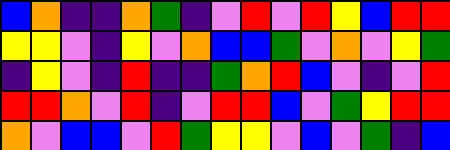[["blue", "orange", "indigo", "indigo", "orange", "green", "indigo", "violet", "red", "violet", "red", "yellow", "blue", "red", "red"], ["yellow", "yellow", "violet", "indigo", "yellow", "violet", "orange", "blue", "blue", "green", "violet", "orange", "violet", "yellow", "green"], ["indigo", "yellow", "violet", "indigo", "red", "indigo", "indigo", "green", "orange", "red", "blue", "violet", "indigo", "violet", "red"], ["red", "red", "orange", "violet", "red", "indigo", "violet", "red", "red", "blue", "violet", "green", "yellow", "red", "red"], ["orange", "violet", "blue", "blue", "violet", "red", "green", "yellow", "yellow", "violet", "blue", "violet", "green", "indigo", "blue"]]